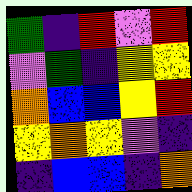[["green", "indigo", "red", "violet", "red"], ["violet", "green", "indigo", "yellow", "yellow"], ["orange", "blue", "blue", "yellow", "red"], ["yellow", "orange", "yellow", "violet", "indigo"], ["indigo", "blue", "blue", "indigo", "orange"]]